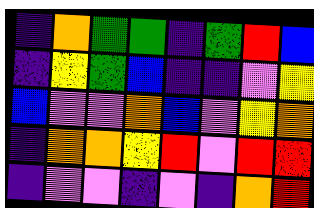[["indigo", "orange", "green", "green", "indigo", "green", "red", "blue"], ["indigo", "yellow", "green", "blue", "indigo", "indigo", "violet", "yellow"], ["blue", "violet", "violet", "orange", "blue", "violet", "yellow", "orange"], ["indigo", "orange", "orange", "yellow", "red", "violet", "red", "red"], ["indigo", "violet", "violet", "indigo", "violet", "indigo", "orange", "red"]]